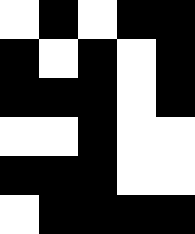[["white", "black", "white", "black", "black"], ["black", "white", "black", "white", "black"], ["black", "black", "black", "white", "black"], ["white", "white", "black", "white", "white"], ["black", "black", "black", "white", "white"], ["white", "black", "black", "black", "black"]]